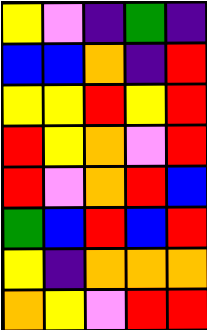[["yellow", "violet", "indigo", "green", "indigo"], ["blue", "blue", "orange", "indigo", "red"], ["yellow", "yellow", "red", "yellow", "red"], ["red", "yellow", "orange", "violet", "red"], ["red", "violet", "orange", "red", "blue"], ["green", "blue", "red", "blue", "red"], ["yellow", "indigo", "orange", "orange", "orange"], ["orange", "yellow", "violet", "red", "red"]]